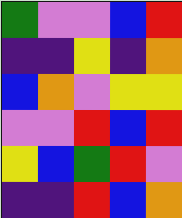[["green", "violet", "violet", "blue", "red"], ["indigo", "indigo", "yellow", "indigo", "orange"], ["blue", "orange", "violet", "yellow", "yellow"], ["violet", "violet", "red", "blue", "red"], ["yellow", "blue", "green", "red", "violet"], ["indigo", "indigo", "red", "blue", "orange"]]